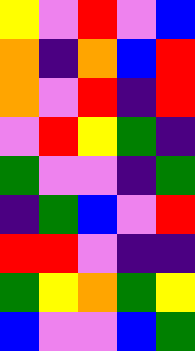[["yellow", "violet", "red", "violet", "blue"], ["orange", "indigo", "orange", "blue", "red"], ["orange", "violet", "red", "indigo", "red"], ["violet", "red", "yellow", "green", "indigo"], ["green", "violet", "violet", "indigo", "green"], ["indigo", "green", "blue", "violet", "red"], ["red", "red", "violet", "indigo", "indigo"], ["green", "yellow", "orange", "green", "yellow"], ["blue", "violet", "violet", "blue", "green"]]